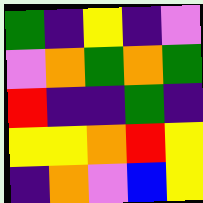[["green", "indigo", "yellow", "indigo", "violet"], ["violet", "orange", "green", "orange", "green"], ["red", "indigo", "indigo", "green", "indigo"], ["yellow", "yellow", "orange", "red", "yellow"], ["indigo", "orange", "violet", "blue", "yellow"]]